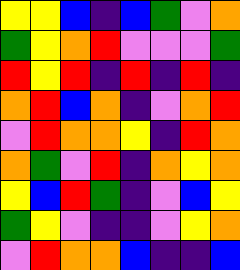[["yellow", "yellow", "blue", "indigo", "blue", "green", "violet", "orange"], ["green", "yellow", "orange", "red", "violet", "violet", "violet", "green"], ["red", "yellow", "red", "indigo", "red", "indigo", "red", "indigo"], ["orange", "red", "blue", "orange", "indigo", "violet", "orange", "red"], ["violet", "red", "orange", "orange", "yellow", "indigo", "red", "orange"], ["orange", "green", "violet", "red", "indigo", "orange", "yellow", "orange"], ["yellow", "blue", "red", "green", "indigo", "violet", "blue", "yellow"], ["green", "yellow", "violet", "indigo", "indigo", "violet", "yellow", "orange"], ["violet", "red", "orange", "orange", "blue", "indigo", "indigo", "blue"]]